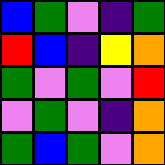[["blue", "green", "violet", "indigo", "green"], ["red", "blue", "indigo", "yellow", "orange"], ["green", "violet", "green", "violet", "red"], ["violet", "green", "violet", "indigo", "orange"], ["green", "blue", "green", "violet", "orange"]]